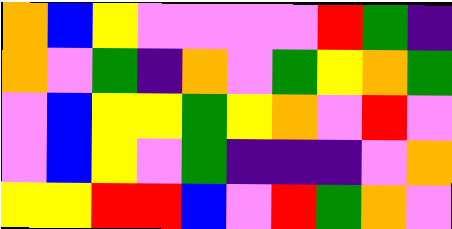[["orange", "blue", "yellow", "violet", "violet", "violet", "violet", "red", "green", "indigo"], ["orange", "violet", "green", "indigo", "orange", "violet", "green", "yellow", "orange", "green"], ["violet", "blue", "yellow", "yellow", "green", "yellow", "orange", "violet", "red", "violet"], ["violet", "blue", "yellow", "violet", "green", "indigo", "indigo", "indigo", "violet", "orange"], ["yellow", "yellow", "red", "red", "blue", "violet", "red", "green", "orange", "violet"]]